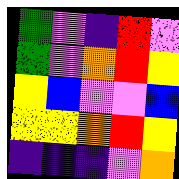[["green", "violet", "indigo", "red", "violet"], ["green", "violet", "orange", "red", "yellow"], ["yellow", "blue", "violet", "violet", "blue"], ["yellow", "yellow", "orange", "red", "yellow"], ["indigo", "indigo", "indigo", "violet", "orange"]]